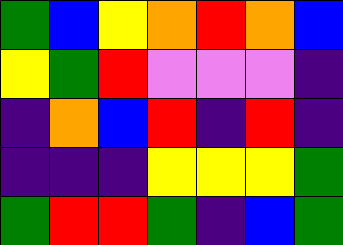[["green", "blue", "yellow", "orange", "red", "orange", "blue"], ["yellow", "green", "red", "violet", "violet", "violet", "indigo"], ["indigo", "orange", "blue", "red", "indigo", "red", "indigo"], ["indigo", "indigo", "indigo", "yellow", "yellow", "yellow", "green"], ["green", "red", "red", "green", "indigo", "blue", "green"]]